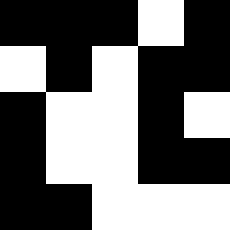[["black", "black", "black", "white", "black"], ["white", "black", "white", "black", "black"], ["black", "white", "white", "black", "white"], ["black", "white", "white", "black", "black"], ["black", "black", "white", "white", "white"]]